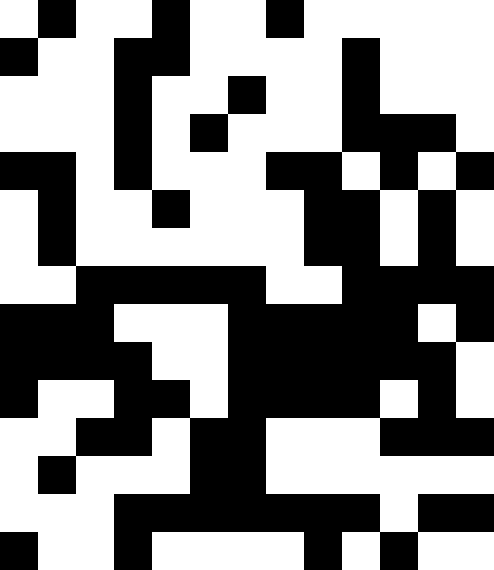[["white", "black", "white", "white", "black", "white", "white", "black", "white", "white", "white", "white", "white"], ["black", "white", "white", "black", "black", "white", "white", "white", "white", "black", "white", "white", "white"], ["white", "white", "white", "black", "white", "white", "black", "white", "white", "black", "white", "white", "white"], ["white", "white", "white", "black", "white", "black", "white", "white", "white", "black", "black", "black", "white"], ["black", "black", "white", "black", "white", "white", "white", "black", "black", "white", "black", "white", "black"], ["white", "black", "white", "white", "black", "white", "white", "white", "black", "black", "white", "black", "white"], ["white", "black", "white", "white", "white", "white", "white", "white", "black", "black", "white", "black", "white"], ["white", "white", "black", "black", "black", "black", "black", "white", "white", "black", "black", "black", "black"], ["black", "black", "black", "white", "white", "white", "black", "black", "black", "black", "black", "white", "black"], ["black", "black", "black", "black", "white", "white", "black", "black", "black", "black", "black", "black", "white"], ["black", "white", "white", "black", "black", "white", "black", "black", "black", "black", "white", "black", "white"], ["white", "white", "black", "black", "white", "black", "black", "white", "white", "white", "black", "black", "black"], ["white", "black", "white", "white", "white", "black", "black", "white", "white", "white", "white", "white", "white"], ["white", "white", "white", "black", "black", "black", "black", "black", "black", "black", "white", "black", "black"], ["black", "white", "white", "black", "white", "white", "white", "white", "black", "white", "black", "white", "white"]]